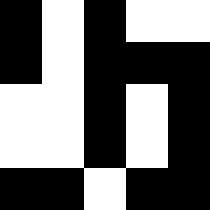[["black", "white", "black", "white", "white"], ["black", "white", "black", "black", "black"], ["white", "white", "black", "white", "black"], ["white", "white", "black", "white", "black"], ["black", "black", "white", "black", "black"]]